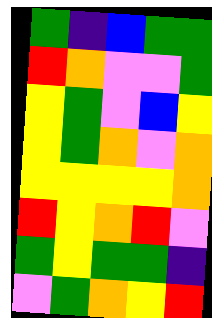[["green", "indigo", "blue", "green", "green"], ["red", "orange", "violet", "violet", "green"], ["yellow", "green", "violet", "blue", "yellow"], ["yellow", "green", "orange", "violet", "orange"], ["yellow", "yellow", "yellow", "yellow", "orange"], ["red", "yellow", "orange", "red", "violet"], ["green", "yellow", "green", "green", "indigo"], ["violet", "green", "orange", "yellow", "red"]]